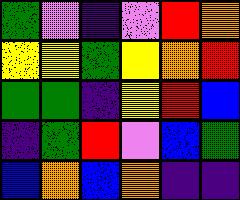[["green", "violet", "indigo", "violet", "red", "orange"], ["yellow", "yellow", "green", "yellow", "orange", "red"], ["green", "green", "indigo", "yellow", "red", "blue"], ["indigo", "green", "red", "violet", "blue", "green"], ["blue", "orange", "blue", "orange", "indigo", "indigo"]]